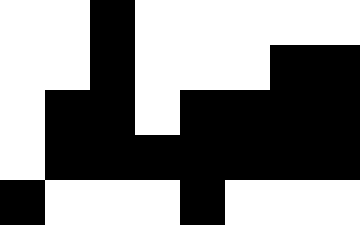[["white", "white", "black", "white", "white", "white", "white", "white"], ["white", "white", "black", "white", "white", "white", "black", "black"], ["white", "black", "black", "white", "black", "black", "black", "black"], ["white", "black", "black", "black", "black", "black", "black", "black"], ["black", "white", "white", "white", "black", "white", "white", "white"]]